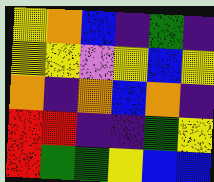[["yellow", "orange", "blue", "indigo", "green", "indigo"], ["yellow", "yellow", "violet", "yellow", "blue", "yellow"], ["orange", "indigo", "orange", "blue", "orange", "indigo"], ["red", "red", "indigo", "indigo", "green", "yellow"], ["red", "green", "green", "yellow", "blue", "blue"]]